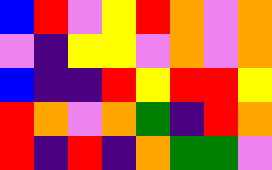[["blue", "red", "violet", "yellow", "red", "orange", "violet", "orange"], ["violet", "indigo", "yellow", "yellow", "violet", "orange", "violet", "orange"], ["blue", "indigo", "indigo", "red", "yellow", "red", "red", "yellow"], ["red", "orange", "violet", "orange", "green", "indigo", "red", "orange"], ["red", "indigo", "red", "indigo", "orange", "green", "green", "violet"]]